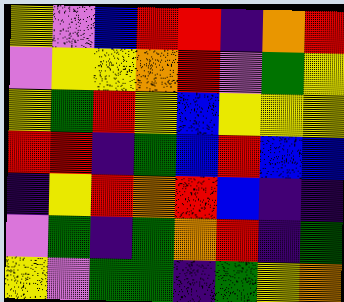[["yellow", "violet", "blue", "red", "red", "indigo", "orange", "red"], ["violet", "yellow", "yellow", "orange", "red", "violet", "green", "yellow"], ["yellow", "green", "red", "yellow", "blue", "yellow", "yellow", "yellow"], ["red", "red", "indigo", "green", "blue", "red", "blue", "blue"], ["indigo", "yellow", "red", "orange", "red", "blue", "indigo", "indigo"], ["violet", "green", "indigo", "green", "orange", "red", "indigo", "green"], ["yellow", "violet", "green", "green", "indigo", "green", "yellow", "orange"]]